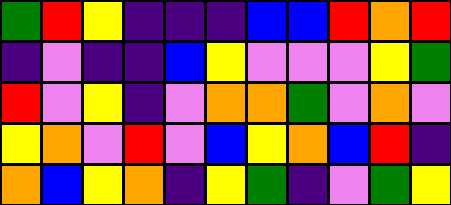[["green", "red", "yellow", "indigo", "indigo", "indigo", "blue", "blue", "red", "orange", "red"], ["indigo", "violet", "indigo", "indigo", "blue", "yellow", "violet", "violet", "violet", "yellow", "green"], ["red", "violet", "yellow", "indigo", "violet", "orange", "orange", "green", "violet", "orange", "violet"], ["yellow", "orange", "violet", "red", "violet", "blue", "yellow", "orange", "blue", "red", "indigo"], ["orange", "blue", "yellow", "orange", "indigo", "yellow", "green", "indigo", "violet", "green", "yellow"]]